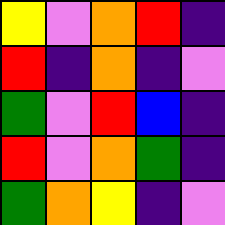[["yellow", "violet", "orange", "red", "indigo"], ["red", "indigo", "orange", "indigo", "violet"], ["green", "violet", "red", "blue", "indigo"], ["red", "violet", "orange", "green", "indigo"], ["green", "orange", "yellow", "indigo", "violet"]]